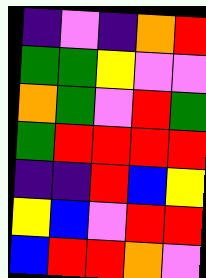[["indigo", "violet", "indigo", "orange", "red"], ["green", "green", "yellow", "violet", "violet"], ["orange", "green", "violet", "red", "green"], ["green", "red", "red", "red", "red"], ["indigo", "indigo", "red", "blue", "yellow"], ["yellow", "blue", "violet", "red", "red"], ["blue", "red", "red", "orange", "violet"]]